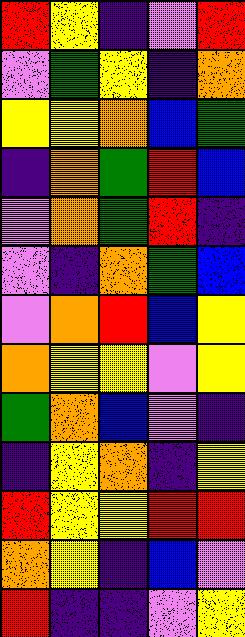[["red", "yellow", "indigo", "violet", "red"], ["violet", "green", "yellow", "indigo", "orange"], ["yellow", "yellow", "orange", "blue", "green"], ["indigo", "orange", "green", "red", "blue"], ["violet", "orange", "green", "red", "indigo"], ["violet", "indigo", "orange", "green", "blue"], ["violet", "orange", "red", "blue", "yellow"], ["orange", "yellow", "yellow", "violet", "yellow"], ["green", "orange", "blue", "violet", "indigo"], ["indigo", "yellow", "orange", "indigo", "yellow"], ["red", "yellow", "yellow", "red", "red"], ["orange", "yellow", "indigo", "blue", "violet"], ["red", "indigo", "indigo", "violet", "yellow"]]